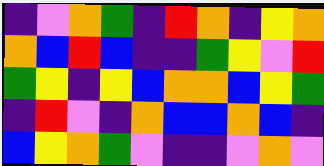[["indigo", "violet", "orange", "green", "indigo", "red", "orange", "indigo", "yellow", "orange"], ["orange", "blue", "red", "blue", "indigo", "indigo", "green", "yellow", "violet", "red"], ["green", "yellow", "indigo", "yellow", "blue", "orange", "orange", "blue", "yellow", "green"], ["indigo", "red", "violet", "indigo", "orange", "blue", "blue", "orange", "blue", "indigo"], ["blue", "yellow", "orange", "green", "violet", "indigo", "indigo", "violet", "orange", "violet"]]